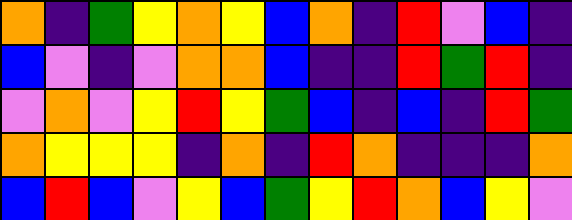[["orange", "indigo", "green", "yellow", "orange", "yellow", "blue", "orange", "indigo", "red", "violet", "blue", "indigo"], ["blue", "violet", "indigo", "violet", "orange", "orange", "blue", "indigo", "indigo", "red", "green", "red", "indigo"], ["violet", "orange", "violet", "yellow", "red", "yellow", "green", "blue", "indigo", "blue", "indigo", "red", "green"], ["orange", "yellow", "yellow", "yellow", "indigo", "orange", "indigo", "red", "orange", "indigo", "indigo", "indigo", "orange"], ["blue", "red", "blue", "violet", "yellow", "blue", "green", "yellow", "red", "orange", "blue", "yellow", "violet"]]